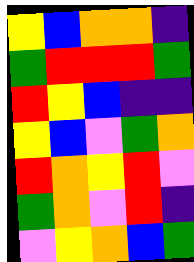[["yellow", "blue", "orange", "orange", "indigo"], ["green", "red", "red", "red", "green"], ["red", "yellow", "blue", "indigo", "indigo"], ["yellow", "blue", "violet", "green", "orange"], ["red", "orange", "yellow", "red", "violet"], ["green", "orange", "violet", "red", "indigo"], ["violet", "yellow", "orange", "blue", "green"]]